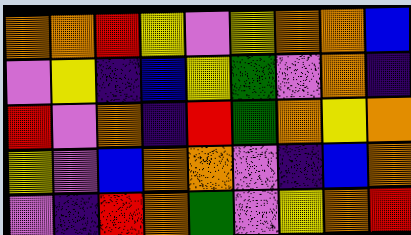[["orange", "orange", "red", "yellow", "violet", "yellow", "orange", "orange", "blue"], ["violet", "yellow", "indigo", "blue", "yellow", "green", "violet", "orange", "indigo"], ["red", "violet", "orange", "indigo", "red", "green", "orange", "yellow", "orange"], ["yellow", "violet", "blue", "orange", "orange", "violet", "indigo", "blue", "orange"], ["violet", "indigo", "red", "orange", "green", "violet", "yellow", "orange", "red"]]